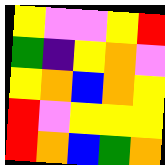[["yellow", "violet", "violet", "yellow", "red"], ["green", "indigo", "yellow", "orange", "violet"], ["yellow", "orange", "blue", "orange", "yellow"], ["red", "violet", "yellow", "yellow", "yellow"], ["red", "orange", "blue", "green", "orange"]]